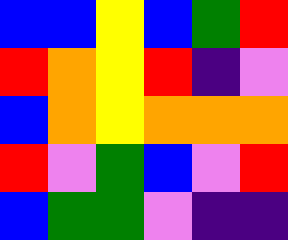[["blue", "blue", "yellow", "blue", "green", "red"], ["red", "orange", "yellow", "red", "indigo", "violet"], ["blue", "orange", "yellow", "orange", "orange", "orange"], ["red", "violet", "green", "blue", "violet", "red"], ["blue", "green", "green", "violet", "indigo", "indigo"]]